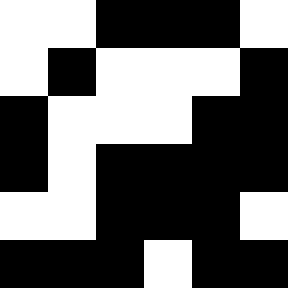[["white", "white", "black", "black", "black", "white"], ["white", "black", "white", "white", "white", "black"], ["black", "white", "white", "white", "black", "black"], ["black", "white", "black", "black", "black", "black"], ["white", "white", "black", "black", "black", "white"], ["black", "black", "black", "white", "black", "black"]]